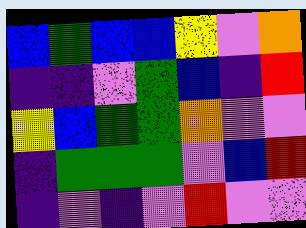[["blue", "green", "blue", "blue", "yellow", "violet", "orange"], ["indigo", "indigo", "violet", "green", "blue", "indigo", "red"], ["yellow", "blue", "green", "green", "orange", "violet", "violet"], ["indigo", "green", "green", "green", "violet", "blue", "red"], ["indigo", "violet", "indigo", "violet", "red", "violet", "violet"]]